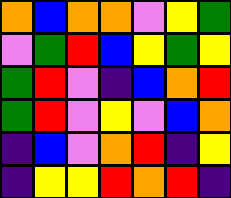[["orange", "blue", "orange", "orange", "violet", "yellow", "green"], ["violet", "green", "red", "blue", "yellow", "green", "yellow"], ["green", "red", "violet", "indigo", "blue", "orange", "red"], ["green", "red", "violet", "yellow", "violet", "blue", "orange"], ["indigo", "blue", "violet", "orange", "red", "indigo", "yellow"], ["indigo", "yellow", "yellow", "red", "orange", "red", "indigo"]]